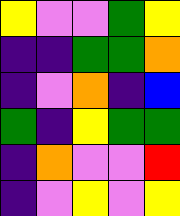[["yellow", "violet", "violet", "green", "yellow"], ["indigo", "indigo", "green", "green", "orange"], ["indigo", "violet", "orange", "indigo", "blue"], ["green", "indigo", "yellow", "green", "green"], ["indigo", "orange", "violet", "violet", "red"], ["indigo", "violet", "yellow", "violet", "yellow"]]